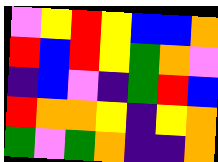[["violet", "yellow", "red", "yellow", "blue", "blue", "orange"], ["red", "blue", "red", "yellow", "green", "orange", "violet"], ["indigo", "blue", "violet", "indigo", "green", "red", "blue"], ["red", "orange", "orange", "yellow", "indigo", "yellow", "orange"], ["green", "violet", "green", "orange", "indigo", "indigo", "orange"]]